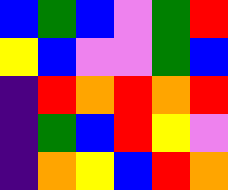[["blue", "green", "blue", "violet", "green", "red"], ["yellow", "blue", "violet", "violet", "green", "blue"], ["indigo", "red", "orange", "red", "orange", "red"], ["indigo", "green", "blue", "red", "yellow", "violet"], ["indigo", "orange", "yellow", "blue", "red", "orange"]]